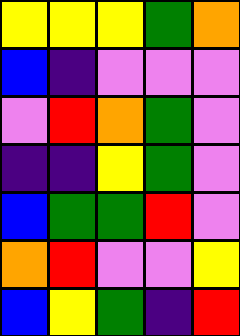[["yellow", "yellow", "yellow", "green", "orange"], ["blue", "indigo", "violet", "violet", "violet"], ["violet", "red", "orange", "green", "violet"], ["indigo", "indigo", "yellow", "green", "violet"], ["blue", "green", "green", "red", "violet"], ["orange", "red", "violet", "violet", "yellow"], ["blue", "yellow", "green", "indigo", "red"]]